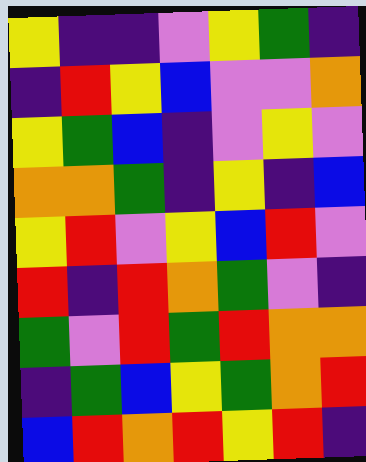[["yellow", "indigo", "indigo", "violet", "yellow", "green", "indigo"], ["indigo", "red", "yellow", "blue", "violet", "violet", "orange"], ["yellow", "green", "blue", "indigo", "violet", "yellow", "violet"], ["orange", "orange", "green", "indigo", "yellow", "indigo", "blue"], ["yellow", "red", "violet", "yellow", "blue", "red", "violet"], ["red", "indigo", "red", "orange", "green", "violet", "indigo"], ["green", "violet", "red", "green", "red", "orange", "orange"], ["indigo", "green", "blue", "yellow", "green", "orange", "red"], ["blue", "red", "orange", "red", "yellow", "red", "indigo"]]